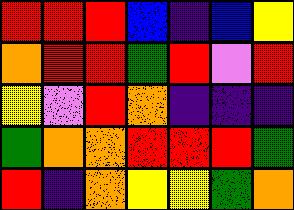[["red", "red", "red", "blue", "indigo", "blue", "yellow"], ["orange", "red", "red", "green", "red", "violet", "red"], ["yellow", "violet", "red", "orange", "indigo", "indigo", "indigo"], ["green", "orange", "orange", "red", "red", "red", "green"], ["red", "indigo", "orange", "yellow", "yellow", "green", "orange"]]